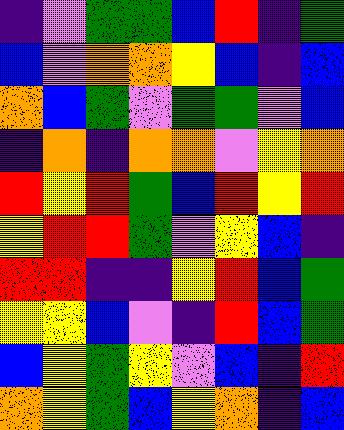[["indigo", "violet", "green", "green", "blue", "red", "indigo", "green"], ["blue", "violet", "orange", "orange", "yellow", "blue", "indigo", "blue"], ["orange", "blue", "green", "violet", "green", "green", "violet", "blue"], ["indigo", "orange", "indigo", "orange", "orange", "violet", "yellow", "orange"], ["red", "yellow", "red", "green", "blue", "red", "yellow", "red"], ["yellow", "red", "red", "green", "violet", "yellow", "blue", "indigo"], ["red", "red", "indigo", "indigo", "yellow", "red", "blue", "green"], ["yellow", "yellow", "blue", "violet", "indigo", "red", "blue", "green"], ["blue", "yellow", "green", "yellow", "violet", "blue", "indigo", "red"], ["orange", "yellow", "green", "blue", "yellow", "orange", "indigo", "blue"]]